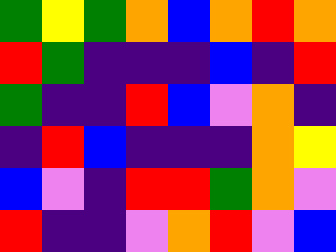[["green", "yellow", "green", "orange", "blue", "orange", "red", "orange"], ["red", "green", "indigo", "indigo", "indigo", "blue", "indigo", "red"], ["green", "indigo", "indigo", "red", "blue", "violet", "orange", "indigo"], ["indigo", "red", "blue", "indigo", "indigo", "indigo", "orange", "yellow"], ["blue", "violet", "indigo", "red", "red", "green", "orange", "violet"], ["red", "indigo", "indigo", "violet", "orange", "red", "violet", "blue"]]